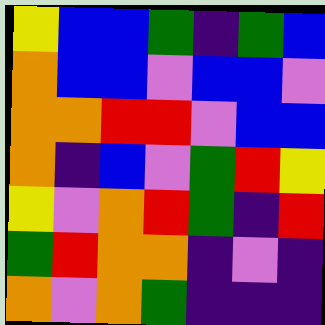[["yellow", "blue", "blue", "green", "indigo", "green", "blue"], ["orange", "blue", "blue", "violet", "blue", "blue", "violet"], ["orange", "orange", "red", "red", "violet", "blue", "blue"], ["orange", "indigo", "blue", "violet", "green", "red", "yellow"], ["yellow", "violet", "orange", "red", "green", "indigo", "red"], ["green", "red", "orange", "orange", "indigo", "violet", "indigo"], ["orange", "violet", "orange", "green", "indigo", "indigo", "indigo"]]